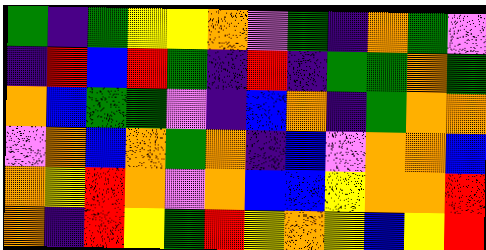[["green", "indigo", "green", "yellow", "yellow", "orange", "violet", "green", "indigo", "orange", "green", "violet"], ["indigo", "red", "blue", "red", "green", "indigo", "red", "indigo", "green", "green", "orange", "green"], ["orange", "blue", "green", "green", "violet", "indigo", "blue", "orange", "indigo", "green", "orange", "orange"], ["violet", "orange", "blue", "orange", "green", "orange", "indigo", "blue", "violet", "orange", "orange", "blue"], ["orange", "yellow", "red", "orange", "violet", "orange", "blue", "blue", "yellow", "orange", "orange", "red"], ["orange", "indigo", "red", "yellow", "green", "red", "yellow", "orange", "yellow", "blue", "yellow", "red"]]